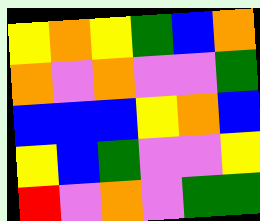[["yellow", "orange", "yellow", "green", "blue", "orange"], ["orange", "violet", "orange", "violet", "violet", "green"], ["blue", "blue", "blue", "yellow", "orange", "blue"], ["yellow", "blue", "green", "violet", "violet", "yellow"], ["red", "violet", "orange", "violet", "green", "green"]]